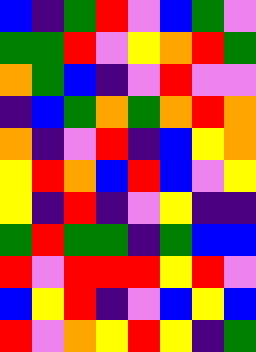[["blue", "indigo", "green", "red", "violet", "blue", "green", "violet"], ["green", "green", "red", "violet", "yellow", "orange", "red", "green"], ["orange", "green", "blue", "indigo", "violet", "red", "violet", "violet"], ["indigo", "blue", "green", "orange", "green", "orange", "red", "orange"], ["orange", "indigo", "violet", "red", "indigo", "blue", "yellow", "orange"], ["yellow", "red", "orange", "blue", "red", "blue", "violet", "yellow"], ["yellow", "indigo", "red", "indigo", "violet", "yellow", "indigo", "indigo"], ["green", "red", "green", "green", "indigo", "green", "blue", "blue"], ["red", "violet", "red", "red", "red", "yellow", "red", "violet"], ["blue", "yellow", "red", "indigo", "violet", "blue", "yellow", "blue"], ["red", "violet", "orange", "yellow", "red", "yellow", "indigo", "green"]]